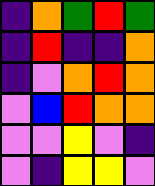[["indigo", "orange", "green", "red", "green"], ["indigo", "red", "indigo", "indigo", "orange"], ["indigo", "violet", "orange", "red", "orange"], ["violet", "blue", "red", "orange", "orange"], ["violet", "violet", "yellow", "violet", "indigo"], ["violet", "indigo", "yellow", "yellow", "violet"]]